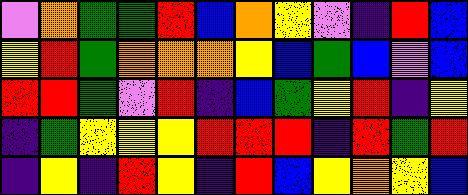[["violet", "orange", "green", "green", "red", "blue", "orange", "yellow", "violet", "indigo", "red", "blue"], ["yellow", "red", "green", "orange", "orange", "orange", "yellow", "blue", "green", "blue", "violet", "blue"], ["red", "red", "green", "violet", "red", "indigo", "blue", "green", "yellow", "red", "indigo", "yellow"], ["indigo", "green", "yellow", "yellow", "yellow", "red", "red", "red", "indigo", "red", "green", "red"], ["indigo", "yellow", "indigo", "red", "yellow", "indigo", "red", "blue", "yellow", "orange", "yellow", "blue"]]